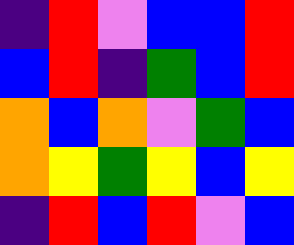[["indigo", "red", "violet", "blue", "blue", "red"], ["blue", "red", "indigo", "green", "blue", "red"], ["orange", "blue", "orange", "violet", "green", "blue"], ["orange", "yellow", "green", "yellow", "blue", "yellow"], ["indigo", "red", "blue", "red", "violet", "blue"]]